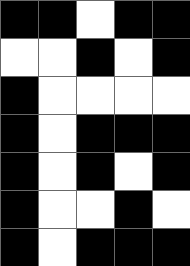[["black", "black", "white", "black", "black"], ["white", "white", "black", "white", "black"], ["black", "white", "white", "white", "white"], ["black", "white", "black", "black", "black"], ["black", "white", "black", "white", "black"], ["black", "white", "white", "black", "white"], ["black", "white", "black", "black", "black"]]